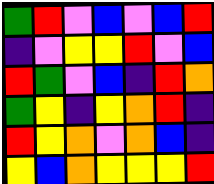[["green", "red", "violet", "blue", "violet", "blue", "red"], ["indigo", "violet", "yellow", "yellow", "red", "violet", "blue"], ["red", "green", "violet", "blue", "indigo", "red", "orange"], ["green", "yellow", "indigo", "yellow", "orange", "red", "indigo"], ["red", "yellow", "orange", "violet", "orange", "blue", "indigo"], ["yellow", "blue", "orange", "yellow", "yellow", "yellow", "red"]]